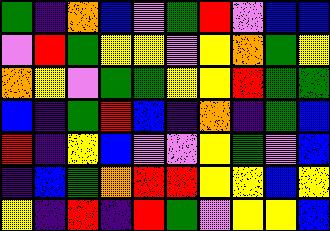[["green", "indigo", "orange", "blue", "violet", "green", "red", "violet", "blue", "blue"], ["violet", "red", "green", "yellow", "yellow", "violet", "yellow", "orange", "green", "yellow"], ["orange", "yellow", "violet", "green", "green", "yellow", "yellow", "red", "green", "green"], ["blue", "indigo", "green", "red", "blue", "indigo", "orange", "indigo", "green", "blue"], ["red", "indigo", "yellow", "blue", "violet", "violet", "yellow", "green", "violet", "blue"], ["indigo", "blue", "green", "orange", "red", "red", "yellow", "yellow", "blue", "yellow"], ["yellow", "indigo", "red", "indigo", "red", "green", "violet", "yellow", "yellow", "blue"]]